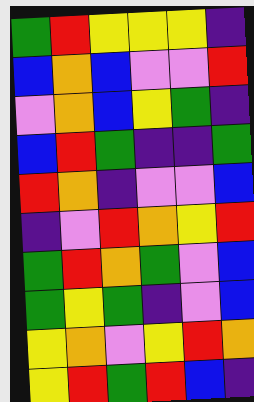[["green", "red", "yellow", "yellow", "yellow", "indigo"], ["blue", "orange", "blue", "violet", "violet", "red"], ["violet", "orange", "blue", "yellow", "green", "indigo"], ["blue", "red", "green", "indigo", "indigo", "green"], ["red", "orange", "indigo", "violet", "violet", "blue"], ["indigo", "violet", "red", "orange", "yellow", "red"], ["green", "red", "orange", "green", "violet", "blue"], ["green", "yellow", "green", "indigo", "violet", "blue"], ["yellow", "orange", "violet", "yellow", "red", "orange"], ["yellow", "red", "green", "red", "blue", "indigo"]]